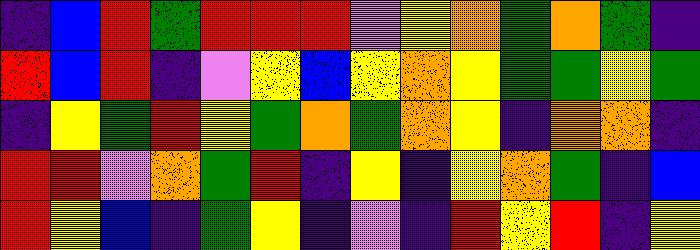[["indigo", "blue", "red", "green", "red", "red", "red", "violet", "yellow", "orange", "green", "orange", "green", "indigo"], ["red", "blue", "red", "indigo", "violet", "yellow", "blue", "yellow", "orange", "yellow", "green", "green", "yellow", "green"], ["indigo", "yellow", "green", "red", "yellow", "green", "orange", "green", "orange", "yellow", "indigo", "orange", "orange", "indigo"], ["red", "red", "violet", "orange", "green", "red", "indigo", "yellow", "indigo", "yellow", "orange", "green", "indigo", "blue"], ["red", "yellow", "blue", "indigo", "green", "yellow", "indigo", "violet", "indigo", "red", "yellow", "red", "indigo", "yellow"]]